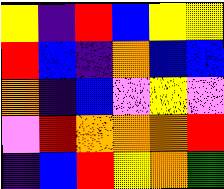[["yellow", "indigo", "red", "blue", "yellow", "yellow"], ["red", "blue", "indigo", "orange", "blue", "blue"], ["orange", "indigo", "blue", "violet", "yellow", "violet"], ["violet", "red", "orange", "orange", "orange", "red"], ["indigo", "blue", "red", "yellow", "orange", "green"]]